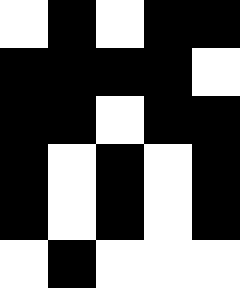[["white", "black", "white", "black", "black"], ["black", "black", "black", "black", "white"], ["black", "black", "white", "black", "black"], ["black", "white", "black", "white", "black"], ["black", "white", "black", "white", "black"], ["white", "black", "white", "white", "white"]]